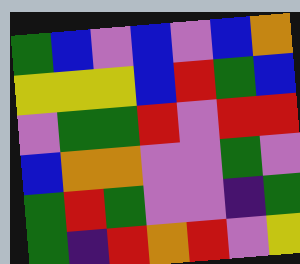[["green", "blue", "violet", "blue", "violet", "blue", "orange"], ["yellow", "yellow", "yellow", "blue", "red", "green", "blue"], ["violet", "green", "green", "red", "violet", "red", "red"], ["blue", "orange", "orange", "violet", "violet", "green", "violet"], ["green", "red", "green", "violet", "violet", "indigo", "green"], ["green", "indigo", "red", "orange", "red", "violet", "yellow"]]